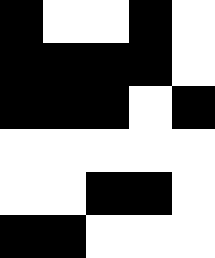[["black", "white", "white", "black", "white"], ["black", "black", "black", "black", "white"], ["black", "black", "black", "white", "black"], ["white", "white", "white", "white", "white"], ["white", "white", "black", "black", "white"], ["black", "black", "white", "white", "white"]]